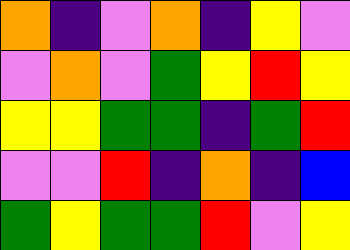[["orange", "indigo", "violet", "orange", "indigo", "yellow", "violet"], ["violet", "orange", "violet", "green", "yellow", "red", "yellow"], ["yellow", "yellow", "green", "green", "indigo", "green", "red"], ["violet", "violet", "red", "indigo", "orange", "indigo", "blue"], ["green", "yellow", "green", "green", "red", "violet", "yellow"]]